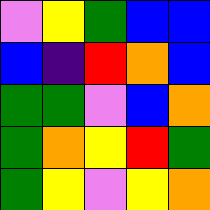[["violet", "yellow", "green", "blue", "blue"], ["blue", "indigo", "red", "orange", "blue"], ["green", "green", "violet", "blue", "orange"], ["green", "orange", "yellow", "red", "green"], ["green", "yellow", "violet", "yellow", "orange"]]